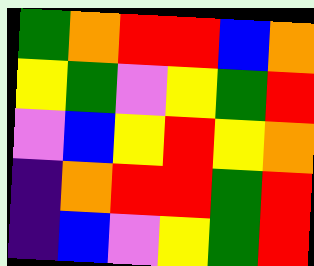[["green", "orange", "red", "red", "blue", "orange"], ["yellow", "green", "violet", "yellow", "green", "red"], ["violet", "blue", "yellow", "red", "yellow", "orange"], ["indigo", "orange", "red", "red", "green", "red"], ["indigo", "blue", "violet", "yellow", "green", "red"]]